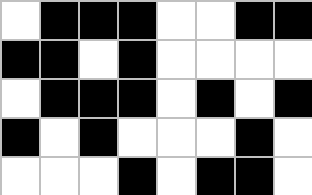[["white", "black", "black", "black", "white", "white", "black", "black"], ["black", "black", "white", "black", "white", "white", "white", "white"], ["white", "black", "black", "black", "white", "black", "white", "black"], ["black", "white", "black", "white", "white", "white", "black", "white"], ["white", "white", "white", "black", "white", "black", "black", "white"]]